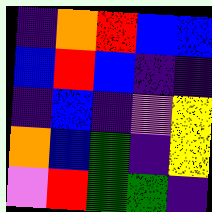[["indigo", "orange", "red", "blue", "blue"], ["blue", "red", "blue", "indigo", "indigo"], ["indigo", "blue", "indigo", "violet", "yellow"], ["orange", "blue", "green", "indigo", "yellow"], ["violet", "red", "green", "green", "indigo"]]